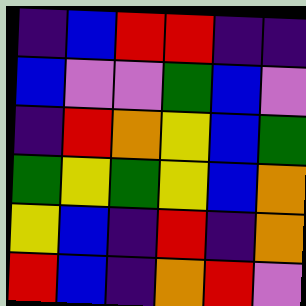[["indigo", "blue", "red", "red", "indigo", "indigo"], ["blue", "violet", "violet", "green", "blue", "violet"], ["indigo", "red", "orange", "yellow", "blue", "green"], ["green", "yellow", "green", "yellow", "blue", "orange"], ["yellow", "blue", "indigo", "red", "indigo", "orange"], ["red", "blue", "indigo", "orange", "red", "violet"]]